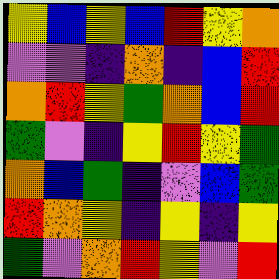[["yellow", "blue", "yellow", "blue", "red", "yellow", "orange"], ["violet", "violet", "indigo", "orange", "indigo", "blue", "red"], ["orange", "red", "yellow", "green", "orange", "blue", "red"], ["green", "violet", "indigo", "yellow", "red", "yellow", "green"], ["orange", "blue", "green", "indigo", "violet", "blue", "green"], ["red", "orange", "yellow", "indigo", "yellow", "indigo", "yellow"], ["green", "violet", "orange", "red", "yellow", "violet", "red"]]